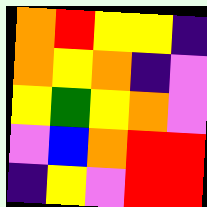[["orange", "red", "yellow", "yellow", "indigo"], ["orange", "yellow", "orange", "indigo", "violet"], ["yellow", "green", "yellow", "orange", "violet"], ["violet", "blue", "orange", "red", "red"], ["indigo", "yellow", "violet", "red", "red"]]